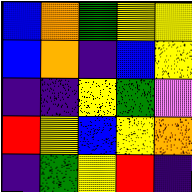[["blue", "orange", "green", "yellow", "yellow"], ["blue", "orange", "indigo", "blue", "yellow"], ["indigo", "indigo", "yellow", "green", "violet"], ["red", "yellow", "blue", "yellow", "orange"], ["indigo", "green", "yellow", "red", "indigo"]]